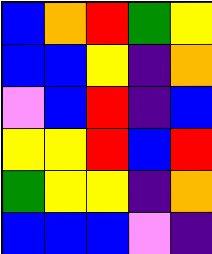[["blue", "orange", "red", "green", "yellow"], ["blue", "blue", "yellow", "indigo", "orange"], ["violet", "blue", "red", "indigo", "blue"], ["yellow", "yellow", "red", "blue", "red"], ["green", "yellow", "yellow", "indigo", "orange"], ["blue", "blue", "blue", "violet", "indigo"]]